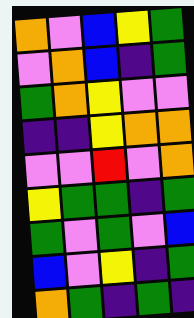[["orange", "violet", "blue", "yellow", "green"], ["violet", "orange", "blue", "indigo", "green"], ["green", "orange", "yellow", "violet", "violet"], ["indigo", "indigo", "yellow", "orange", "orange"], ["violet", "violet", "red", "violet", "orange"], ["yellow", "green", "green", "indigo", "green"], ["green", "violet", "green", "violet", "blue"], ["blue", "violet", "yellow", "indigo", "green"], ["orange", "green", "indigo", "green", "indigo"]]